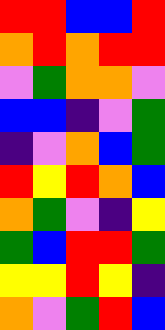[["red", "red", "blue", "blue", "red"], ["orange", "red", "orange", "red", "red"], ["violet", "green", "orange", "orange", "violet"], ["blue", "blue", "indigo", "violet", "green"], ["indigo", "violet", "orange", "blue", "green"], ["red", "yellow", "red", "orange", "blue"], ["orange", "green", "violet", "indigo", "yellow"], ["green", "blue", "red", "red", "green"], ["yellow", "yellow", "red", "yellow", "indigo"], ["orange", "violet", "green", "red", "blue"]]